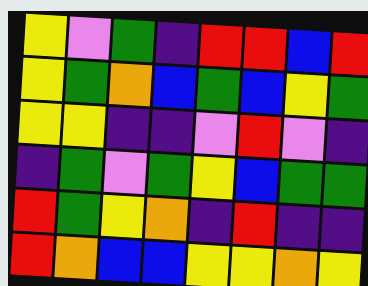[["yellow", "violet", "green", "indigo", "red", "red", "blue", "red"], ["yellow", "green", "orange", "blue", "green", "blue", "yellow", "green"], ["yellow", "yellow", "indigo", "indigo", "violet", "red", "violet", "indigo"], ["indigo", "green", "violet", "green", "yellow", "blue", "green", "green"], ["red", "green", "yellow", "orange", "indigo", "red", "indigo", "indigo"], ["red", "orange", "blue", "blue", "yellow", "yellow", "orange", "yellow"]]